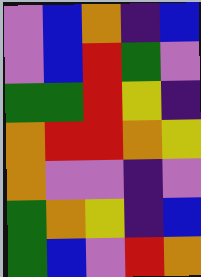[["violet", "blue", "orange", "indigo", "blue"], ["violet", "blue", "red", "green", "violet"], ["green", "green", "red", "yellow", "indigo"], ["orange", "red", "red", "orange", "yellow"], ["orange", "violet", "violet", "indigo", "violet"], ["green", "orange", "yellow", "indigo", "blue"], ["green", "blue", "violet", "red", "orange"]]